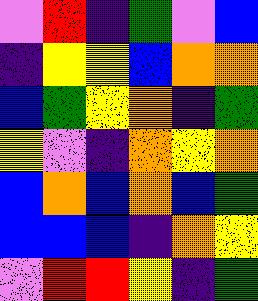[["violet", "red", "indigo", "green", "violet", "blue"], ["indigo", "yellow", "yellow", "blue", "orange", "orange"], ["blue", "green", "yellow", "orange", "indigo", "green"], ["yellow", "violet", "indigo", "orange", "yellow", "orange"], ["blue", "orange", "blue", "orange", "blue", "green"], ["blue", "blue", "blue", "indigo", "orange", "yellow"], ["violet", "red", "red", "yellow", "indigo", "green"]]